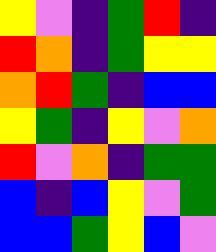[["yellow", "violet", "indigo", "green", "red", "indigo"], ["red", "orange", "indigo", "green", "yellow", "yellow"], ["orange", "red", "green", "indigo", "blue", "blue"], ["yellow", "green", "indigo", "yellow", "violet", "orange"], ["red", "violet", "orange", "indigo", "green", "green"], ["blue", "indigo", "blue", "yellow", "violet", "green"], ["blue", "blue", "green", "yellow", "blue", "violet"]]